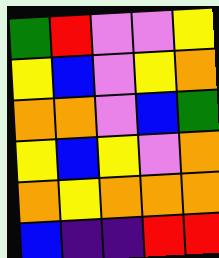[["green", "red", "violet", "violet", "yellow"], ["yellow", "blue", "violet", "yellow", "orange"], ["orange", "orange", "violet", "blue", "green"], ["yellow", "blue", "yellow", "violet", "orange"], ["orange", "yellow", "orange", "orange", "orange"], ["blue", "indigo", "indigo", "red", "red"]]